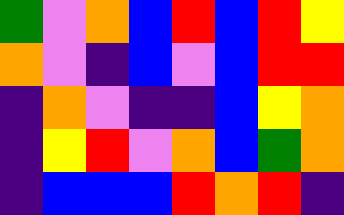[["green", "violet", "orange", "blue", "red", "blue", "red", "yellow"], ["orange", "violet", "indigo", "blue", "violet", "blue", "red", "red"], ["indigo", "orange", "violet", "indigo", "indigo", "blue", "yellow", "orange"], ["indigo", "yellow", "red", "violet", "orange", "blue", "green", "orange"], ["indigo", "blue", "blue", "blue", "red", "orange", "red", "indigo"]]